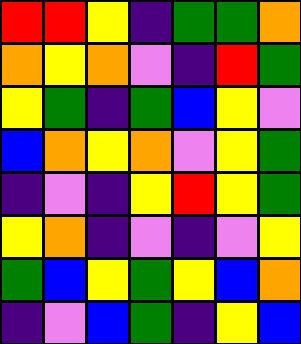[["red", "red", "yellow", "indigo", "green", "green", "orange"], ["orange", "yellow", "orange", "violet", "indigo", "red", "green"], ["yellow", "green", "indigo", "green", "blue", "yellow", "violet"], ["blue", "orange", "yellow", "orange", "violet", "yellow", "green"], ["indigo", "violet", "indigo", "yellow", "red", "yellow", "green"], ["yellow", "orange", "indigo", "violet", "indigo", "violet", "yellow"], ["green", "blue", "yellow", "green", "yellow", "blue", "orange"], ["indigo", "violet", "blue", "green", "indigo", "yellow", "blue"]]